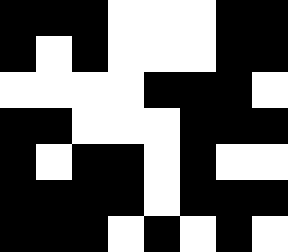[["black", "black", "black", "white", "white", "white", "black", "black"], ["black", "white", "black", "white", "white", "white", "black", "black"], ["white", "white", "white", "white", "black", "black", "black", "white"], ["black", "black", "white", "white", "white", "black", "black", "black"], ["black", "white", "black", "black", "white", "black", "white", "white"], ["black", "black", "black", "black", "white", "black", "black", "black"], ["black", "black", "black", "white", "black", "white", "black", "white"]]